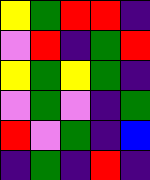[["yellow", "green", "red", "red", "indigo"], ["violet", "red", "indigo", "green", "red"], ["yellow", "green", "yellow", "green", "indigo"], ["violet", "green", "violet", "indigo", "green"], ["red", "violet", "green", "indigo", "blue"], ["indigo", "green", "indigo", "red", "indigo"]]